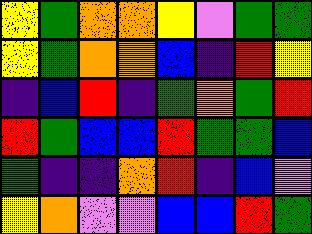[["yellow", "green", "orange", "orange", "yellow", "violet", "green", "green"], ["yellow", "green", "orange", "orange", "blue", "indigo", "red", "yellow"], ["indigo", "blue", "red", "indigo", "green", "orange", "green", "red"], ["red", "green", "blue", "blue", "red", "green", "green", "blue"], ["green", "indigo", "indigo", "orange", "red", "indigo", "blue", "violet"], ["yellow", "orange", "violet", "violet", "blue", "blue", "red", "green"]]